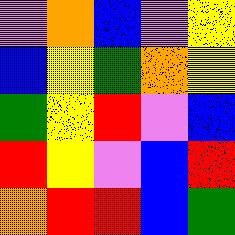[["violet", "orange", "blue", "violet", "yellow"], ["blue", "yellow", "green", "orange", "yellow"], ["green", "yellow", "red", "violet", "blue"], ["red", "yellow", "violet", "blue", "red"], ["orange", "red", "red", "blue", "green"]]